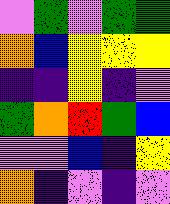[["violet", "green", "violet", "green", "green"], ["orange", "blue", "yellow", "yellow", "yellow"], ["indigo", "indigo", "yellow", "indigo", "violet"], ["green", "orange", "red", "green", "blue"], ["violet", "violet", "blue", "indigo", "yellow"], ["orange", "indigo", "violet", "indigo", "violet"]]